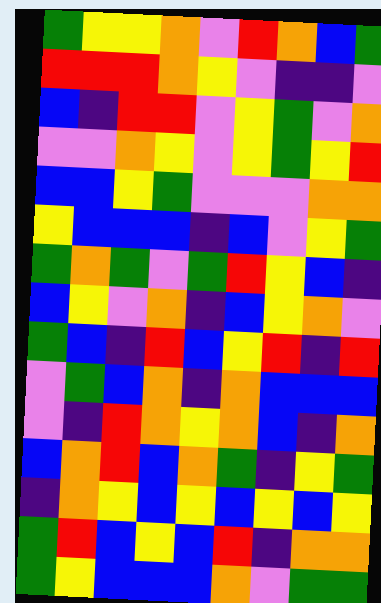[["green", "yellow", "yellow", "orange", "violet", "red", "orange", "blue", "green"], ["red", "red", "red", "orange", "yellow", "violet", "indigo", "indigo", "violet"], ["blue", "indigo", "red", "red", "violet", "yellow", "green", "violet", "orange"], ["violet", "violet", "orange", "yellow", "violet", "yellow", "green", "yellow", "red"], ["blue", "blue", "yellow", "green", "violet", "violet", "violet", "orange", "orange"], ["yellow", "blue", "blue", "blue", "indigo", "blue", "violet", "yellow", "green"], ["green", "orange", "green", "violet", "green", "red", "yellow", "blue", "indigo"], ["blue", "yellow", "violet", "orange", "indigo", "blue", "yellow", "orange", "violet"], ["green", "blue", "indigo", "red", "blue", "yellow", "red", "indigo", "red"], ["violet", "green", "blue", "orange", "indigo", "orange", "blue", "blue", "blue"], ["violet", "indigo", "red", "orange", "yellow", "orange", "blue", "indigo", "orange"], ["blue", "orange", "red", "blue", "orange", "green", "indigo", "yellow", "green"], ["indigo", "orange", "yellow", "blue", "yellow", "blue", "yellow", "blue", "yellow"], ["green", "red", "blue", "yellow", "blue", "red", "indigo", "orange", "orange"], ["green", "yellow", "blue", "blue", "blue", "orange", "violet", "green", "green"]]